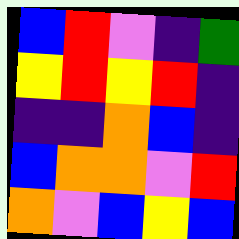[["blue", "red", "violet", "indigo", "green"], ["yellow", "red", "yellow", "red", "indigo"], ["indigo", "indigo", "orange", "blue", "indigo"], ["blue", "orange", "orange", "violet", "red"], ["orange", "violet", "blue", "yellow", "blue"]]